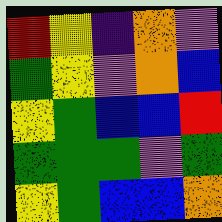[["red", "yellow", "indigo", "orange", "violet"], ["green", "yellow", "violet", "orange", "blue"], ["yellow", "green", "blue", "blue", "red"], ["green", "green", "green", "violet", "green"], ["yellow", "green", "blue", "blue", "orange"]]